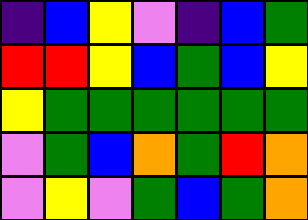[["indigo", "blue", "yellow", "violet", "indigo", "blue", "green"], ["red", "red", "yellow", "blue", "green", "blue", "yellow"], ["yellow", "green", "green", "green", "green", "green", "green"], ["violet", "green", "blue", "orange", "green", "red", "orange"], ["violet", "yellow", "violet", "green", "blue", "green", "orange"]]